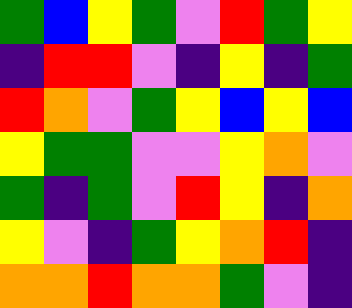[["green", "blue", "yellow", "green", "violet", "red", "green", "yellow"], ["indigo", "red", "red", "violet", "indigo", "yellow", "indigo", "green"], ["red", "orange", "violet", "green", "yellow", "blue", "yellow", "blue"], ["yellow", "green", "green", "violet", "violet", "yellow", "orange", "violet"], ["green", "indigo", "green", "violet", "red", "yellow", "indigo", "orange"], ["yellow", "violet", "indigo", "green", "yellow", "orange", "red", "indigo"], ["orange", "orange", "red", "orange", "orange", "green", "violet", "indigo"]]